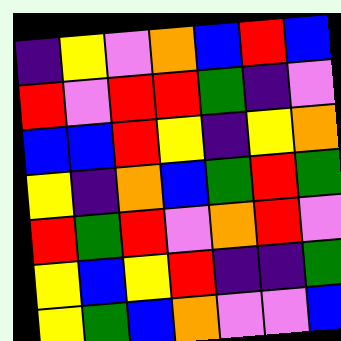[["indigo", "yellow", "violet", "orange", "blue", "red", "blue"], ["red", "violet", "red", "red", "green", "indigo", "violet"], ["blue", "blue", "red", "yellow", "indigo", "yellow", "orange"], ["yellow", "indigo", "orange", "blue", "green", "red", "green"], ["red", "green", "red", "violet", "orange", "red", "violet"], ["yellow", "blue", "yellow", "red", "indigo", "indigo", "green"], ["yellow", "green", "blue", "orange", "violet", "violet", "blue"]]